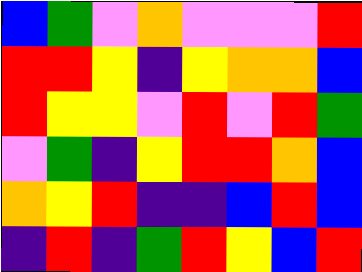[["blue", "green", "violet", "orange", "violet", "violet", "violet", "red"], ["red", "red", "yellow", "indigo", "yellow", "orange", "orange", "blue"], ["red", "yellow", "yellow", "violet", "red", "violet", "red", "green"], ["violet", "green", "indigo", "yellow", "red", "red", "orange", "blue"], ["orange", "yellow", "red", "indigo", "indigo", "blue", "red", "blue"], ["indigo", "red", "indigo", "green", "red", "yellow", "blue", "red"]]